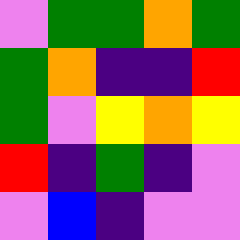[["violet", "green", "green", "orange", "green"], ["green", "orange", "indigo", "indigo", "red"], ["green", "violet", "yellow", "orange", "yellow"], ["red", "indigo", "green", "indigo", "violet"], ["violet", "blue", "indigo", "violet", "violet"]]